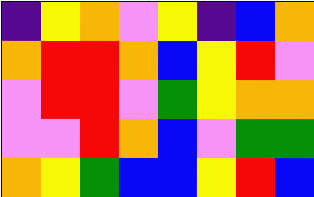[["indigo", "yellow", "orange", "violet", "yellow", "indigo", "blue", "orange"], ["orange", "red", "red", "orange", "blue", "yellow", "red", "violet"], ["violet", "red", "red", "violet", "green", "yellow", "orange", "orange"], ["violet", "violet", "red", "orange", "blue", "violet", "green", "green"], ["orange", "yellow", "green", "blue", "blue", "yellow", "red", "blue"]]